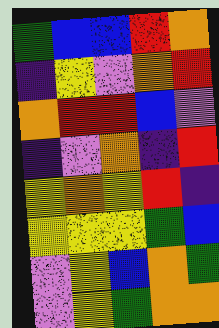[["green", "blue", "blue", "red", "orange"], ["indigo", "yellow", "violet", "orange", "red"], ["orange", "red", "red", "blue", "violet"], ["indigo", "violet", "orange", "indigo", "red"], ["yellow", "orange", "yellow", "red", "indigo"], ["yellow", "yellow", "yellow", "green", "blue"], ["violet", "yellow", "blue", "orange", "green"], ["violet", "yellow", "green", "orange", "orange"]]